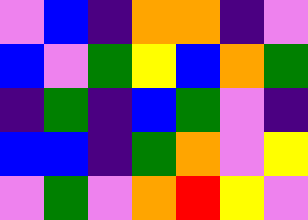[["violet", "blue", "indigo", "orange", "orange", "indigo", "violet"], ["blue", "violet", "green", "yellow", "blue", "orange", "green"], ["indigo", "green", "indigo", "blue", "green", "violet", "indigo"], ["blue", "blue", "indigo", "green", "orange", "violet", "yellow"], ["violet", "green", "violet", "orange", "red", "yellow", "violet"]]